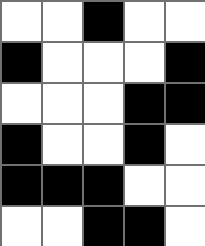[["white", "white", "black", "white", "white"], ["black", "white", "white", "white", "black"], ["white", "white", "white", "black", "black"], ["black", "white", "white", "black", "white"], ["black", "black", "black", "white", "white"], ["white", "white", "black", "black", "white"]]